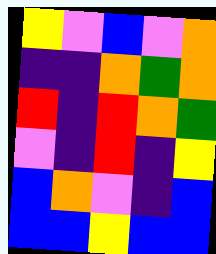[["yellow", "violet", "blue", "violet", "orange"], ["indigo", "indigo", "orange", "green", "orange"], ["red", "indigo", "red", "orange", "green"], ["violet", "indigo", "red", "indigo", "yellow"], ["blue", "orange", "violet", "indigo", "blue"], ["blue", "blue", "yellow", "blue", "blue"]]